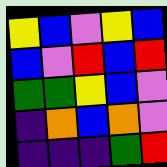[["yellow", "blue", "violet", "yellow", "blue"], ["blue", "violet", "red", "blue", "red"], ["green", "green", "yellow", "blue", "violet"], ["indigo", "orange", "blue", "orange", "violet"], ["indigo", "indigo", "indigo", "green", "red"]]